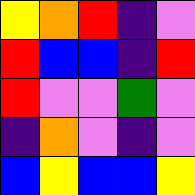[["yellow", "orange", "red", "indigo", "violet"], ["red", "blue", "blue", "indigo", "red"], ["red", "violet", "violet", "green", "violet"], ["indigo", "orange", "violet", "indigo", "violet"], ["blue", "yellow", "blue", "blue", "yellow"]]